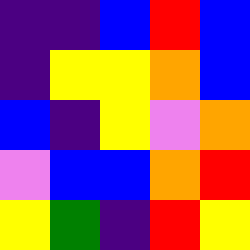[["indigo", "indigo", "blue", "red", "blue"], ["indigo", "yellow", "yellow", "orange", "blue"], ["blue", "indigo", "yellow", "violet", "orange"], ["violet", "blue", "blue", "orange", "red"], ["yellow", "green", "indigo", "red", "yellow"]]